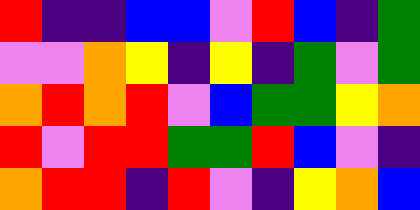[["red", "indigo", "indigo", "blue", "blue", "violet", "red", "blue", "indigo", "green"], ["violet", "violet", "orange", "yellow", "indigo", "yellow", "indigo", "green", "violet", "green"], ["orange", "red", "orange", "red", "violet", "blue", "green", "green", "yellow", "orange"], ["red", "violet", "red", "red", "green", "green", "red", "blue", "violet", "indigo"], ["orange", "red", "red", "indigo", "red", "violet", "indigo", "yellow", "orange", "blue"]]